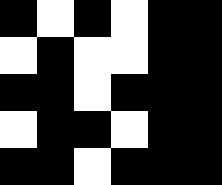[["black", "white", "black", "white", "black", "black"], ["white", "black", "white", "white", "black", "black"], ["black", "black", "white", "black", "black", "black"], ["white", "black", "black", "white", "black", "black"], ["black", "black", "white", "black", "black", "black"]]